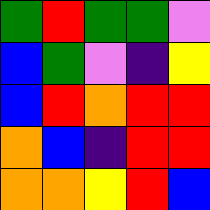[["green", "red", "green", "green", "violet"], ["blue", "green", "violet", "indigo", "yellow"], ["blue", "red", "orange", "red", "red"], ["orange", "blue", "indigo", "red", "red"], ["orange", "orange", "yellow", "red", "blue"]]